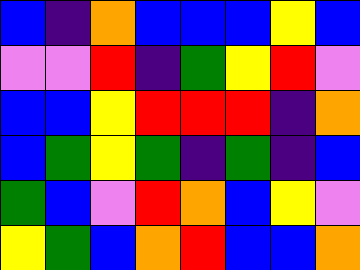[["blue", "indigo", "orange", "blue", "blue", "blue", "yellow", "blue"], ["violet", "violet", "red", "indigo", "green", "yellow", "red", "violet"], ["blue", "blue", "yellow", "red", "red", "red", "indigo", "orange"], ["blue", "green", "yellow", "green", "indigo", "green", "indigo", "blue"], ["green", "blue", "violet", "red", "orange", "blue", "yellow", "violet"], ["yellow", "green", "blue", "orange", "red", "blue", "blue", "orange"]]